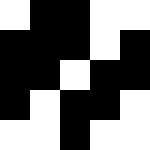[["white", "black", "black", "white", "white"], ["black", "black", "black", "white", "black"], ["black", "black", "white", "black", "black"], ["black", "white", "black", "black", "white"], ["white", "white", "black", "white", "white"]]